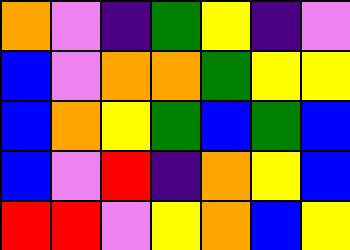[["orange", "violet", "indigo", "green", "yellow", "indigo", "violet"], ["blue", "violet", "orange", "orange", "green", "yellow", "yellow"], ["blue", "orange", "yellow", "green", "blue", "green", "blue"], ["blue", "violet", "red", "indigo", "orange", "yellow", "blue"], ["red", "red", "violet", "yellow", "orange", "blue", "yellow"]]